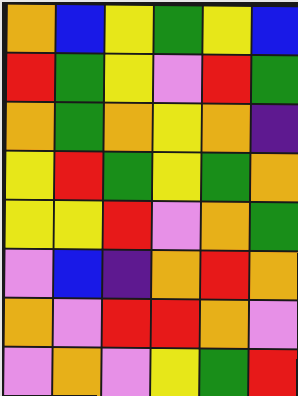[["orange", "blue", "yellow", "green", "yellow", "blue"], ["red", "green", "yellow", "violet", "red", "green"], ["orange", "green", "orange", "yellow", "orange", "indigo"], ["yellow", "red", "green", "yellow", "green", "orange"], ["yellow", "yellow", "red", "violet", "orange", "green"], ["violet", "blue", "indigo", "orange", "red", "orange"], ["orange", "violet", "red", "red", "orange", "violet"], ["violet", "orange", "violet", "yellow", "green", "red"]]